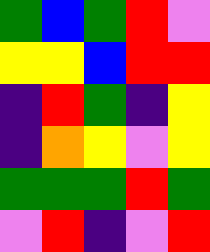[["green", "blue", "green", "red", "violet"], ["yellow", "yellow", "blue", "red", "red"], ["indigo", "red", "green", "indigo", "yellow"], ["indigo", "orange", "yellow", "violet", "yellow"], ["green", "green", "green", "red", "green"], ["violet", "red", "indigo", "violet", "red"]]